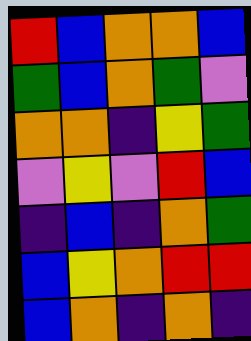[["red", "blue", "orange", "orange", "blue"], ["green", "blue", "orange", "green", "violet"], ["orange", "orange", "indigo", "yellow", "green"], ["violet", "yellow", "violet", "red", "blue"], ["indigo", "blue", "indigo", "orange", "green"], ["blue", "yellow", "orange", "red", "red"], ["blue", "orange", "indigo", "orange", "indigo"]]